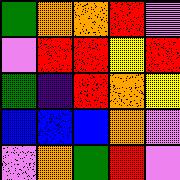[["green", "orange", "orange", "red", "violet"], ["violet", "red", "red", "yellow", "red"], ["green", "indigo", "red", "orange", "yellow"], ["blue", "blue", "blue", "orange", "violet"], ["violet", "orange", "green", "red", "violet"]]